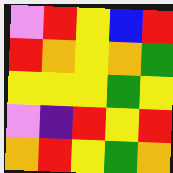[["violet", "red", "yellow", "blue", "red"], ["red", "orange", "yellow", "orange", "green"], ["yellow", "yellow", "yellow", "green", "yellow"], ["violet", "indigo", "red", "yellow", "red"], ["orange", "red", "yellow", "green", "orange"]]